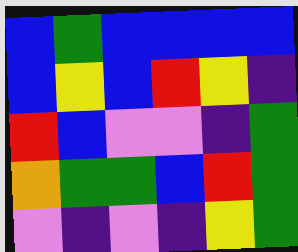[["blue", "green", "blue", "blue", "blue", "blue"], ["blue", "yellow", "blue", "red", "yellow", "indigo"], ["red", "blue", "violet", "violet", "indigo", "green"], ["orange", "green", "green", "blue", "red", "green"], ["violet", "indigo", "violet", "indigo", "yellow", "green"]]